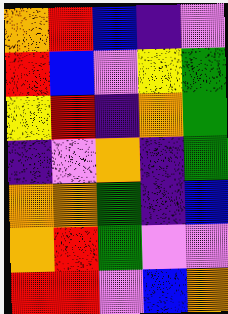[["orange", "red", "blue", "indigo", "violet"], ["red", "blue", "violet", "yellow", "green"], ["yellow", "red", "indigo", "orange", "green"], ["indigo", "violet", "orange", "indigo", "green"], ["orange", "orange", "green", "indigo", "blue"], ["orange", "red", "green", "violet", "violet"], ["red", "red", "violet", "blue", "orange"]]